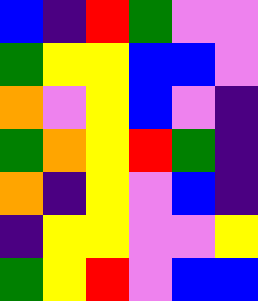[["blue", "indigo", "red", "green", "violet", "violet"], ["green", "yellow", "yellow", "blue", "blue", "violet"], ["orange", "violet", "yellow", "blue", "violet", "indigo"], ["green", "orange", "yellow", "red", "green", "indigo"], ["orange", "indigo", "yellow", "violet", "blue", "indigo"], ["indigo", "yellow", "yellow", "violet", "violet", "yellow"], ["green", "yellow", "red", "violet", "blue", "blue"]]